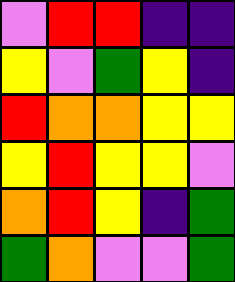[["violet", "red", "red", "indigo", "indigo"], ["yellow", "violet", "green", "yellow", "indigo"], ["red", "orange", "orange", "yellow", "yellow"], ["yellow", "red", "yellow", "yellow", "violet"], ["orange", "red", "yellow", "indigo", "green"], ["green", "orange", "violet", "violet", "green"]]